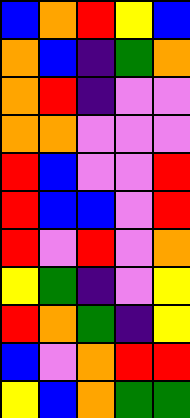[["blue", "orange", "red", "yellow", "blue"], ["orange", "blue", "indigo", "green", "orange"], ["orange", "red", "indigo", "violet", "violet"], ["orange", "orange", "violet", "violet", "violet"], ["red", "blue", "violet", "violet", "red"], ["red", "blue", "blue", "violet", "red"], ["red", "violet", "red", "violet", "orange"], ["yellow", "green", "indigo", "violet", "yellow"], ["red", "orange", "green", "indigo", "yellow"], ["blue", "violet", "orange", "red", "red"], ["yellow", "blue", "orange", "green", "green"]]